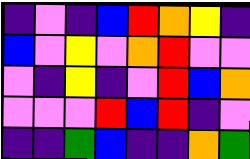[["indigo", "violet", "indigo", "blue", "red", "orange", "yellow", "indigo"], ["blue", "violet", "yellow", "violet", "orange", "red", "violet", "violet"], ["violet", "indigo", "yellow", "indigo", "violet", "red", "blue", "orange"], ["violet", "violet", "violet", "red", "blue", "red", "indigo", "violet"], ["indigo", "indigo", "green", "blue", "indigo", "indigo", "orange", "green"]]